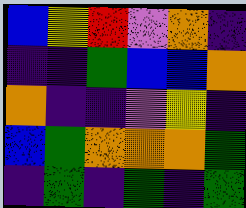[["blue", "yellow", "red", "violet", "orange", "indigo"], ["indigo", "indigo", "green", "blue", "blue", "orange"], ["orange", "indigo", "indigo", "violet", "yellow", "indigo"], ["blue", "green", "orange", "orange", "orange", "green"], ["indigo", "green", "indigo", "green", "indigo", "green"]]